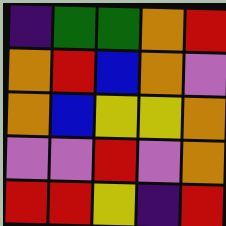[["indigo", "green", "green", "orange", "red"], ["orange", "red", "blue", "orange", "violet"], ["orange", "blue", "yellow", "yellow", "orange"], ["violet", "violet", "red", "violet", "orange"], ["red", "red", "yellow", "indigo", "red"]]